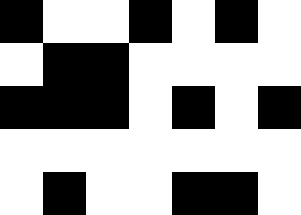[["black", "white", "white", "black", "white", "black", "white"], ["white", "black", "black", "white", "white", "white", "white"], ["black", "black", "black", "white", "black", "white", "black"], ["white", "white", "white", "white", "white", "white", "white"], ["white", "black", "white", "white", "black", "black", "white"]]